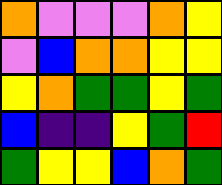[["orange", "violet", "violet", "violet", "orange", "yellow"], ["violet", "blue", "orange", "orange", "yellow", "yellow"], ["yellow", "orange", "green", "green", "yellow", "green"], ["blue", "indigo", "indigo", "yellow", "green", "red"], ["green", "yellow", "yellow", "blue", "orange", "green"]]